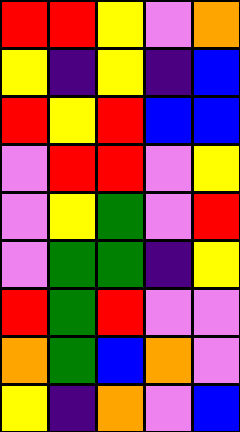[["red", "red", "yellow", "violet", "orange"], ["yellow", "indigo", "yellow", "indigo", "blue"], ["red", "yellow", "red", "blue", "blue"], ["violet", "red", "red", "violet", "yellow"], ["violet", "yellow", "green", "violet", "red"], ["violet", "green", "green", "indigo", "yellow"], ["red", "green", "red", "violet", "violet"], ["orange", "green", "blue", "orange", "violet"], ["yellow", "indigo", "orange", "violet", "blue"]]